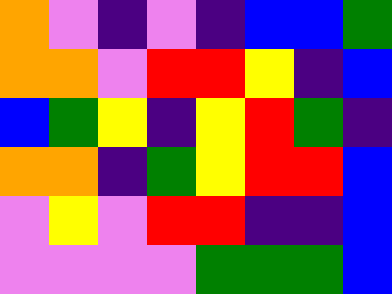[["orange", "violet", "indigo", "violet", "indigo", "blue", "blue", "green"], ["orange", "orange", "violet", "red", "red", "yellow", "indigo", "blue"], ["blue", "green", "yellow", "indigo", "yellow", "red", "green", "indigo"], ["orange", "orange", "indigo", "green", "yellow", "red", "red", "blue"], ["violet", "yellow", "violet", "red", "red", "indigo", "indigo", "blue"], ["violet", "violet", "violet", "violet", "green", "green", "green", "blue"]]